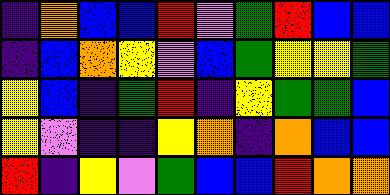[["indigo", "orange", "blue", "blue", "red", "violet", "green", "red", "blue", "blue"], ["indigo", "blue", "orange", "yellow", "violet", "blue", "green", "yellow", "yellow", "green"], ["yellow", "blue", "indigo", "green", "red", "indigo", "yellow", "green", "green", "blue"], ["yellow", "violet", "indigo", "indigo", "yellow", "orange", "indigo", "orange", "blue", "blue"], ["red", "indigo", "yellow", "violet", "green", "blue", "blue", "red", "orange", "orange"]]